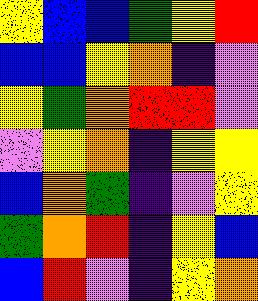[["yellow", "blue", "blue", "green", "yellow", "red"], ["blue", "blue", "yellow", "orange", "indigo", "violet"], ["yellow", "green", "orange", "red", "red", "violet"], ["violet", "yellow", "orange", "indigo", "yellow", "yellow"], ["blue", "orange", "green", "indigo", "violet", "yellow"], ["green", "orange", "red", "indigo", "yellow", "blue"], ["blue", "red", "violet", "indigo", "yellow", "orange"]]